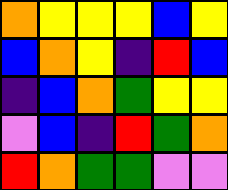[["orange", "yellow", "yellow", "yellow", "blue", "yellow"], ["blue", "orange", "yellow", "indigo", "red", "blue"], ["indigo", "blue", "orange", "green", "yellow", "yellow"], ["violet", "blue", "indigo", "red", "green", "orange"], ["red", "orange", "green", "green", "violet", "violet"]]